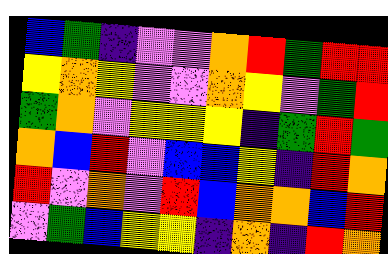[["blue", "green", "indigo", "violet", "violet", "orange", "red", "green", "red", "red"], ["yellow", "orange", "yellow", "violet", "violet", "orange", "yellow", "violet", "green", "red"], ["green", "orange", "violet", "yellow", "yellow", "yellow", "indigo", "green", "red", "green"], ["orange", "blue", "red", "violet", "blue", "blue", "yellow", "indigo", "red", "orange"], ["red", "violet", "orange", "violet", "red", "blue", "orange", "orange", "blue", "red"], ["violet", "green", "blue", "yellow", "yellow", "indigo", "orange", "indigo", "red", "orange"]]